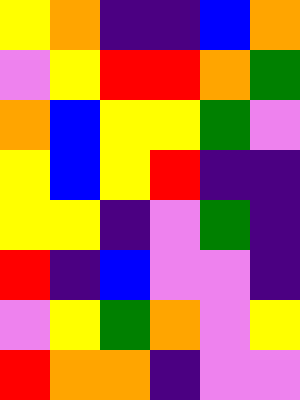[["yellow", "orange", "indigo", "indigo", "blue", "orange"], ["violet", "yellow", "red", "red", "orange", "green"], ["orange", "blue", "yellow", "yellow", "green", "violet"], ["yellow", "blue", "yellow", "red", "indigo", "indigo"], ["yellow", "yellow", "indigo", "violet", "green", "indigo"], ["red", "indigo", "blue", "violet", "violet", "indigo"], ["violet", "yellow", "green", "orange", "violet", "yellow"], ["red", "orange", "orange", "indigo", "violet", "violet"]]